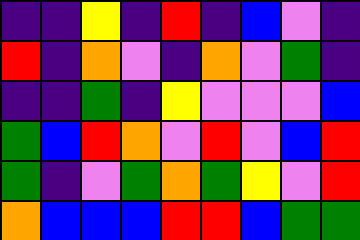[["indigo", "indigo", "yellow", "indigo", "red", "indigo", "blue", "violet", "indigo"], ["red", "indigo", "orange", "violet", "indigo", "orange", "violet", "green", "indigo"], ["indigo", "indigo", "green", "indigo", "yellow", "violet", "violet", "violet", "blue"], ["green", "blue", "red", "orange", "violet", "red", "violet", "blue", "red"], ["green", "indigo", "violet", "green", "orange", "green", "yellow", "violet", "red"], ["orange", "blue", "blue", "blue", "red", "red", "blue", "green", "green"]]